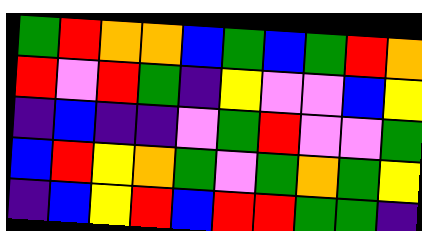[["green", "red", "orange", "orange", "blue", "green", "blue", "green", "red", "orange"], ["red", "violet", "red", "green", "indigo", "yellow", "violet", "violet", "blue", "yellow"], ["indigo", "blue", "indigo", "indigo", "violet", "green", "red", "violet", "violet", "green"], ["blue", "red", "yellow", "orange", "green", "violet", "green", "orange", "green", "yellow"], ["indigo", "blue", "yellow", "red", "blue", "red", "red", "green", "green", "indigo"]]